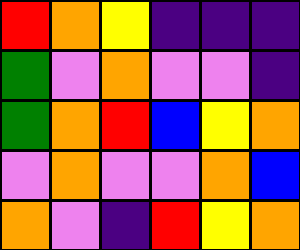[["red", "orange", "yellow", "indigo", "indigo", "indigo"], ["green", "violet", "orange", "violet", "violet", "indigo"], ["green", "orange", "red", "blue", "yellow", "orange"], ["violet", "orange", "violet", "violet", "orange", "blue"], ["orange", "violet", "indigo", "red", "yellow", "orange"]]